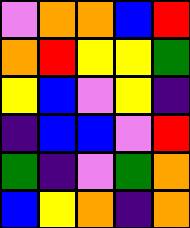[["violet", "orange", "orange", "blue", "red"], ["orange", "red", "yellow", "yellow", "green"], ["yellow", "blue", "violet", "yellow", "indigo"], ["indigo", "blue", "blue", "violet", "red"], ["green", "indigo", "violet", "green", "orange"], ["blue", "yellow", "orange", "indigo", "orange"]]